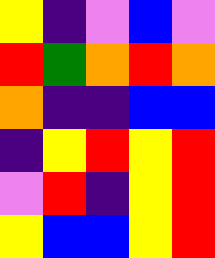[["yellow", "indigo", "violet", "blue", "violet"], ["red", "green", "orange", "red", "orange"], ["orange", "indigo", "indigo", "blue", "blue"], ["indigo", "yellow", "red", "yellow", "red"], ["violet", "red", "indigo", "yellow", "red"], ["yellow", "blue", "blue", "yellow", "red"]]